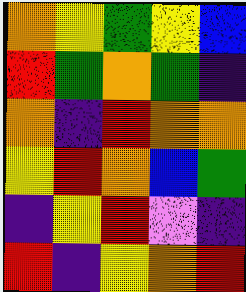[["orange", "yellow", "green", "yellow", "blue"], ["red", "green", "orange", "green", "indigo"], ["orange", "indigo", "red", "orange", "orange"], ["yellow", "red", "orange", "blue", "green"], ["indigo", "yellow", "red", "violet", "indigo"], ["red", "indigo", "yellow", "orange", "red"]]